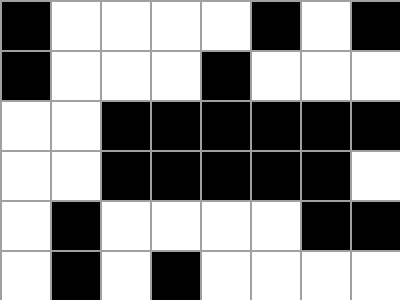[["black", "white", "white", "white", "white", "black", "white", "black"], ["black", "white", "white", "white", "black", "white", "white", "white"], ["white", "white", "black", "black", "black", "black", "black", "black"], ["white", "white", "black", "black", "black", "black", "black", "white"], ["white", "black", "white", "white", "white", "white", "black", "black"], ["white", "black", "white", "black", "white", "white", "white", "white"]]